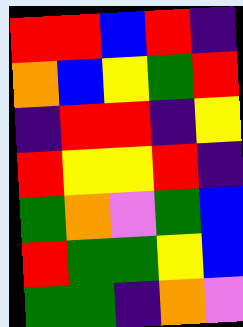[["red", "red", "blue", "red", "indigo"], ["orange", "blue", "yellow", "green", "red"], ["indigo", "red", "red", "indigo", "yellow"], ["red", "yellow", "yellow", "red", "indigo"], ["green", "orange", "violet", "green", "blue"], ["red", "green", "green", "yellow", "blue"], ["green", "green", "indigo", "orange", "violet"]]